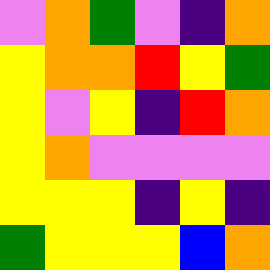[["violet", "orange", "green", "violet", "indigo", "orange"], ["yellow", "orange", "orange", "red", "yellow", "green"], ["yellow", "violet", "yellow", "indigo", "red", "orange"], ["yellow", "orange", "violet", "violet", "violet", "violet"], ["yellow", "yellow", "yellow", "indigo", "yellow", "indigo"], ["green", "yellow", "yellow", "yellow", "blue", "orange"]]